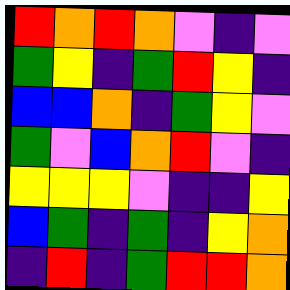[["red", "orange", "red", "orange", "violet", "indigo", "violet"], ["green", "yellow", "indigo", "green", "red", "yellow", "indigo"], ["blue", "blue", "orange", "indigo", "green", "yellow", "violet"], ["green", "violet", "blue", "orange", "red", "violet", "indigo"], ["yellow", "yellow", "yellow", "violet", "indigo", "indigo", "yellow"], ["blue", "green", "indigo", "green", "indigo", "yellow", "orange"], ["indigo", "red", "indigo", "green", "red", "red", "orange"]]